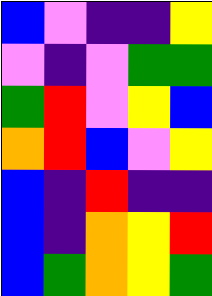[["blue", "violet", "indigo", "indigo", "yellow"], ["violet", "indigo", "violet", "green", "green"], ["green", "red", "violet", "yellow", "blue"], ["orange", "red", "blue", "violet", "yellow"], ["blue", "indigo", "red", "indigo", "indigo"], ["blue", "indigo", "orange", "yellow", "red"], ["blue", "green", "orange", "yellow", "green"]]